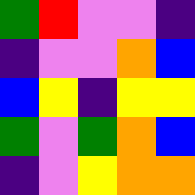[["green", "red", "violet", "violet", "indigo"], ["indigo", "violet", "violet", "orange", "blue"], ["blue", "yellow", "indigo", "yellow", "yellow"], ["green", "violet", "green", "orange", "blue"], ["indigo", "violet", "yellow", "orange", "orange"]]